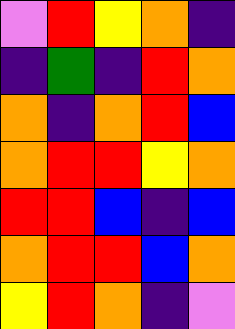[["violet", "red", "yellow", "orange", "indigo"], ["indigo", "green", "indigo", "red", "orange"], ["orange", "indigo", "orange", "red", "blue"], ["orange", "red", "red", "yellow", "orange"], ["red", "red", "blue", "indigo", "blue"], ["orange", "red", "red", "blue", "orange"], ["yellow", "red", "orange", "indigo", "violet"]]